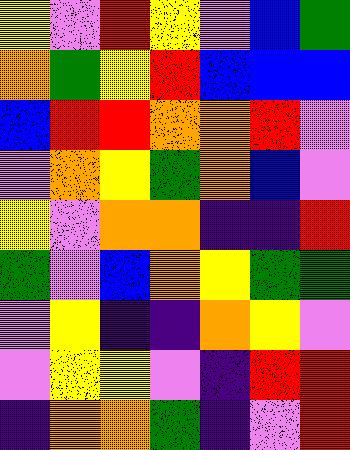[["yellow", "violet", "red", "yellow", "violet", "blue", "green"], ["orange", "green", "yellow", "red", "blue", "blue", "blue"], ["blue", "red", "red", "orange", "orange", "red", "violet"], ["violet", "orange", "yellow", "green", "orange", "blue", "violet"], ["yellow", "violet", "orange", "orange", "indigo", "indigo", "red"], ["green", "violet", "blue", "orange", "yellow", "green", "green"], ["violet", "yellow", "indigo", "indigo", "orange", "yellow", "violet"], ["violet", "yellow", "yellow", "violet", "indigo", "red", "red"], ["indigo", "orange", "orange", "green", "indigo", "violet", "red"]]